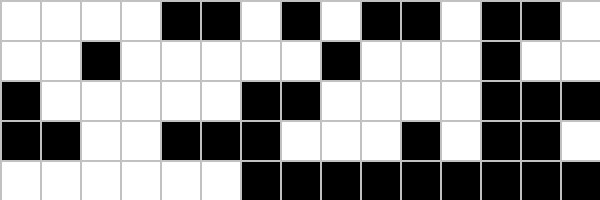[["white", "white", "white", "white", "black", "black", "white", "black", "white", "black", "black", "white", "black", "black", "white"], ["white", "white", "black", "white", "white", "white", "white", "white", "black", "white", "white", "white", "black", "white", "white"], ["black", "white", "white", "white", "white", "white", "black", "black", "white", "white", "white", "white", "black", "black", "black"], ["black", "black", "white", "white", "black", "black", "black", "white", "white", "white", "black", "white", "black", "black", "white"], ["white", "white", "white", "white", "white", "white", "black", "black", "black", "black", "black", "black", "black", "black", "black"]]